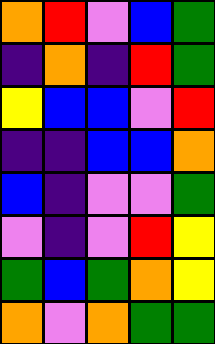[["orange", "red", "violet", "blue", "green"], ["indigo", "orange", "indigo", "red", "green"], ["yellow", "blue", "blue", "violet", "red"], ["indigo", "indigo", "blue", "blue", "orange"], ["blue", "indigo", "violet", "violet", "green"], ["violet", "indigo", "violet", "red", "yellow"], ["green", "blue", "green", "orange", "yellow"], ["orange", "violet", "orange", "green", "green"]]